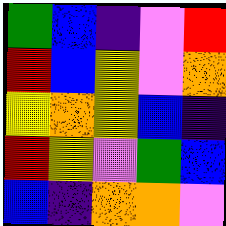[["green", "blue", "indigo", "violet", "red"], ["red", "blue", "yellow", "violet", "orange"], ["yellow", "orange", "yellow", "blue", "indigo"], ["red", "yellow", "violet", "green", "blue"], ["blue", "indigo", "orange", "orange", "violet"]]